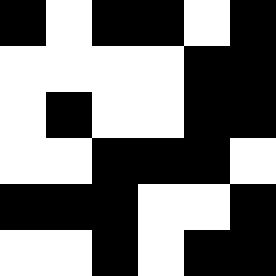[["black", "white", "black", "black", "white", "black"], ["white", "white", "white", "white", "black", "black"], ["white", "black", "white", "white", "black", "black"], ["white", "white", "black", "black", "black", "white"], ["black", "black", "black", "white", "white", "black"], ["white", "white", "black", "white", "black", "black"]]